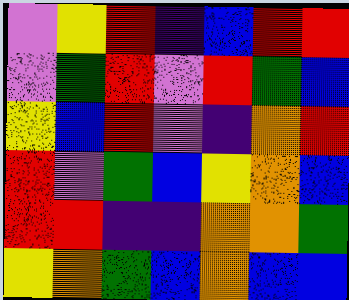[["violet", "yellow", "red", "indigo", "blue", "red", "red"], ["violet", "green", "red", "violet", "red", "green", "blue"], ["yellow", "blue", "red", "violet", "indigo", "orange", "red"], ["red", "violet", "green", "blue", "yellow", "orange", "blue"], ["red", "red", "indigo", "indigo", "orange", "orange", "green"], ["yellow", "orange", "green", "blue", "orange", "blue", "blue"]]